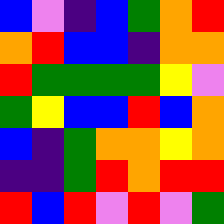[["blue", "violet", "indigo", "blue", "green", "orange", "red"], ["orange", "red", "blue", "blue", "indigo", "orange", "orange"], ["red", "green", "green", "green", "green", "yellow", "violet"], ["green", "yellow", "blue", "blue", "red", "blue", "orange"], ["blue", "indigo", "green", "orange", "orange", "yellow", "orange"], ["indigo", "indigo", "green", "red", "orange", "red", "red"], ["red", "blue", "red", "violet", "red", "violet", "green"]]